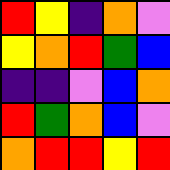[["red", "yellow", "indigo", "orange", "violet"], ["yellow", "orange", "red", "green", "blue"], ["indigo", "indigo", "violet", "blue", "orange"], ["red", "green", "orange", "blue", "violet"], ["orange", "red", "red", "yellow", "red"]]